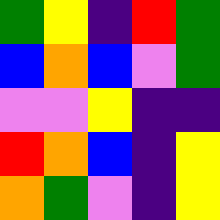[["green", "yellow", "indigo", "red", "green"], ["blue", "orange", "blue", "violet", "green"], ["violet", "violet", "yellow", "indigo", "indigo"], ["red", "orange", "blue", "indigo", "yellow"], ["orange", "green", "violet", "indigo", "yellow"]]